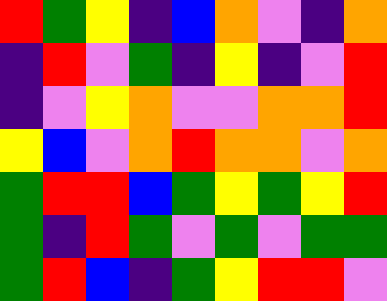[["red", "green", "yellow", "indigo", "blue", "orange", "violet", "indigo", "orange"], ["indigo", "red", "violet", "green", "indigo", "yellow", "indigo", "violet", "red"], ["indigo", "violet", "yellow", "orange", "violet", "violet", "orange", "orange", "red"], ["yellow", "blue", "violet", "orange", "red", "orange", "orange", "violet", "orange"], ["green", "red", "red", "blue", "green", "yellow", "green", "yellow", "red"], ["green", "indigo", "red", "green", "violet", "green", "violet", "green", "green"], ["green", "red", "blue", "indigo", "green", "yellow", "red", "red", "violet"]]